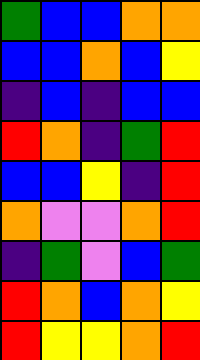[["green", "blue", "blue", "orange", "orange"], ["blue", "blue", "orange", "blue", "yellow"], ["indigo", "blue", "indigo", "blue", "blue"], ["red", "orange", "indigo", "green", "red"], ["blue", "blue", "yellow", "indigo", "red"], ["orange", "violet", "violet", "orange", "red"], ["indigo", "green", "violet", "blue", "green"], ["red", "orange", "blue", "orange", "yellow"], ["red", "yellow", "yellow", "orange", "red"]]